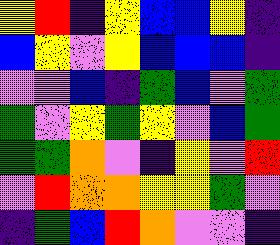[["yellow", "red", "indigo", "yellow", "blue", "blue", "yellow", "indigo"], ["blue", "yellow", "violet", "yellow", "blue", "blue", "blue", "indigo"], ["violet", "violet", "blue", "indigo", "green", "blue", "violet", "green"], ["green", "violet", "yellow", "green", "yellow", "violet", "blue", "green"], ["green", "green", "orange", "violet", "indigo", "yellow", "violet", "red"], ["violet", "red", "orange", "orange", "yellow", "yellow", "green", "violet"], ["indigo", "green", "blue", "red", "orange", "violet", "violet", "indigo"]]